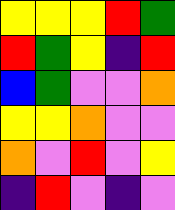[["yellow", "yellow", "yellow", "red", "green"], ["red", "green", "yellow", "indigo", "red"], ["blue", "green", "violet", "violet", "orange"], ["yellow", "yellow", "orange", "violet", "violet"], ["orange", "violet", "red", "violet", "yellow"], ["indigo", "red", "violet", "indigo", "violet"]]